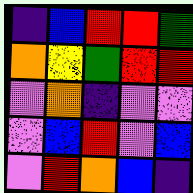[["indigo", "blue", "red", "red", "green"], ["orange", "yellow", "green", "red", "red"], ["violet", "orange", "indigo", "violet", "violet"], ["violet", "blue", "red", "violet", "blue"], ["violet", "red", "orange", "blue", "indigo"]]